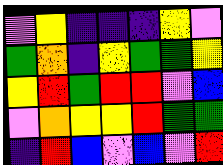[["violet", "yellow", "indigo", "indigo", "indigo", "yellow", "violet"], ["green", "orange", "indigo", "yellow", "green", "green", "yellow"], ["yellow", "red", "green", "red", "red", "violet", "blue"], ["violet", "orange", "yellow", "yellow", "red", "green", "green"], ["indigo", "red", "blue", "violet", "blue", "violet", "red"]]